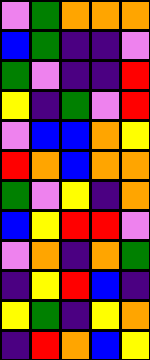[["violet", "green", "orange", "orange", "orange"], ["blue", "green", "indigo", "indigo", "violet"], ["green", "violet", "indigo", "indigo", "red"], ["yellow", "indigo", "green", "violet", "red"], ["violet", "blue", "blue", "orange", "yellow"], ["red", "orange", "blue", "orange", "orange"], ["green", "violet", "yellow", "indigo", "orange"], ["blue", "yellow", "red", "red", "violet"], ["violet", "orange", "indigo", "orange", "green"], ["indigo", "yellow", "red", "blue", "indigo"], ["yellow", "green", "indigo", "yellow", "orange"], ["indigo", "red", "orange", "blue", "yellow"]]